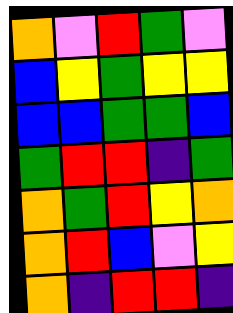[["orange", "violet", "red", "green", "violet"], ["blue", "yellow", "green", "yellow", "yellow"], ["blue", "blue", "green", "green", "blue"], ["green", "red", "red", "indigo", "green"], ["orange", "green", "red", "yellow", "orange"], ["orange", "red", "blue", "violet", "yellow"], ["orange", "indigo", "red", "red", "indigo"]]